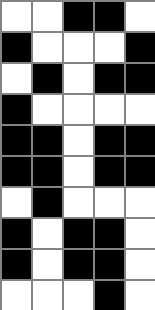[["white", "white", "black", "black", "white"], ["black", "white", "white", "white", "black"], ["white", "black", "white", "black", "black"], ["black", "white", "white", "white", "white"], ["black", "black", "white", "black", "black"], ["black", "black", "white", "black", "black"], ["white", "black", "white", "white", "white"], ["black", "white", "black", "black", "white"], ["black", "white", "black", "black", "white"], ["white", "white", "white", "black", "white"]]